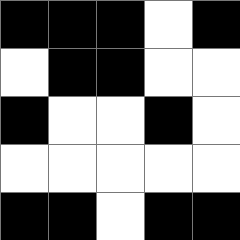[["black", "black", "black", "white", "black"], ["white", "black", "black", "white", "white"], ["black", "white", "white", "black", "white"], ["white", "white", "white", "white", "white"], ["black", "black", "white", "black", "black"]]